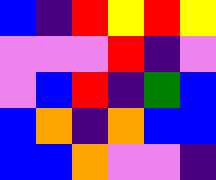[["blue", "indigo", "red", "yellow", "red", "yellow"], ["violet", "violet", "violet", "red", "indigo", "violet"], ["violet", "blue", "red", "indigo", "green", "blue"], ["blue", "orange", "indigo", "orange", "blue", "blue"], ["blue", "blue", "orange", "violet", "violet", "indigo"]]